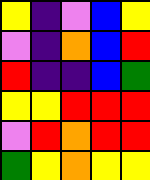[["yellow", "indigo", "violet", "blue", "yellow"], ["violet", "indigo", "orange", "blue", "red"], ["red", "indigo", "indigo", "blue", "green"], ["yellow", "yellow", "red", "red", "red"], ["violet", "red", "orange", "red", "red"], ["green", "yellow", "orange", "yellow", "yellow"]]